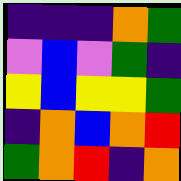[["indigo", "indigo", "indigo", "orange", "green"], ["violet", "blue", "violet", "green", "indigo"], ["yellow", "blue", "yellow", "yellow", "green"], ["indigo", "orange", "blue", "orange", "red"], ["green", "orange", "red", "indigo", "orange"]]